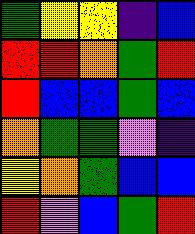[["green", "yellow", "yellow", "indigo", "blue"], ["red", "red", "orange", "green", "red"], ["red", "blue", "blue", "green", "blue"], ["orange", "green", "green", "violet", "indigo"], ["yellow", "orange", "green", "blue", "blue"], ["red", "violet", "blue", "green", "red"]]